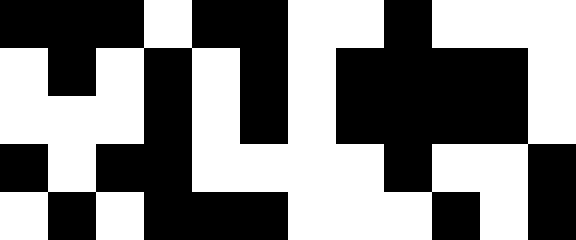[["black", "black", "black", "white", "black", "black", "white", "white", "black", "white", "white", "white"], ["white", "black", "white", "black", "white", "black", "white", "black", "black", "black", "black", "white"], ["white", "white", "white", "black", "white", "black", "white", "black", "black", "black", "black", "white"], ["black", "white", "black", "black", "white", "white", "white", "white", "black", "white", "white", "black"], ["white", "black", "white", "black", "black", "black", "white", "white", "white", "black", "white", "black"]]